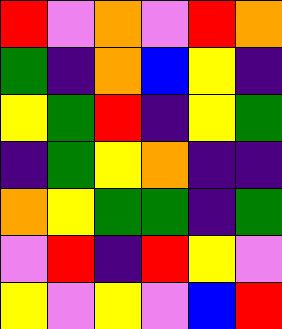[["red", "violet", "orange", "violet", "red", "orange"], ["green", "indigo", "orange", "blue", "yellow", "indigo"], ["yellow", "green", "red", "indigo", "yellow", "green"], ["indigo", "green", "yellow", "orange", "indigo", "indigo"], ["orange", "yellow", "green", "green", "indigo", "green"], ["violet", "red", "indigo", "red", "yellow", "violet"], ["yellow", "violet", "yellow", "violet", "blue", "red"]]